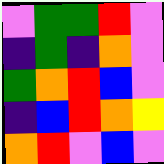[["violet", "green", "green", "red", "violet"], ["indigo", "green", "indigo", "orange", "violet"], ["green", "orange", "red", "blue", "violet"], ["indigo", "blue", "red", "orange", "yellow"], ["orange", "red", "violet", "blue", "violet"]]